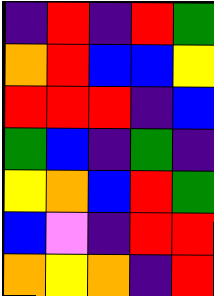[["indigo", "red", "indigo", "red", "green"], ["orange", "red", "blue", "blue", "yellow"], ["red", "red", "red", "indigo", "blue"], ["green", "blue", "indigo", "green", "indigo"], ["yellow", "orange", "blue", "red", "green"], ["blue", "violet", "indigo", "red", "red"], ["orange", "yellow", "orange", "indigo", "red"]]